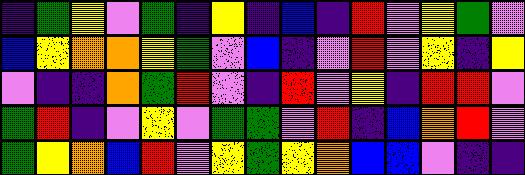[["indigo", "green", "yellow", "violet", "green", "indigo", "yellow", "indigo", "blue", "indigo", "red", "violet", "yellow", "green", "violet"], ["blue", "yellow", "orange", "orange", "yellow", "green", "violet", "blue", "indigo", "violet", "red", "violet", "yellow", "indigo", "yellow"], ["violet", "indigo", "indigo", "orange", "green", "red", "violet", "indigo", "red", "violet", "yellow", "indigo", "red", "red", "violet"], ["green", "red", "indigo", "violet", "yellow", "violet", "green", "green", "violet", "red", "indigo", "blue", "orange", "red", "violet"], ["green", "yellow", "orange", "blue", "red", "violet", "yellow", "green", "yellow", "orange", "blue", "blue", "violet", "indigo", "indigo"]]